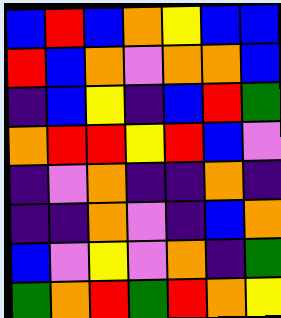[["blue", "red", "blue", "orange", "yellow", "blue", "blue"], ["red", "blue", "orange", "violet", "orange", "orange", "blue"], ["indigo", "blue", "yellow", "indigo", "blue", "red", "green"], ["orange", "red", "red", "yellow", "red", "blue", "violet"], ["indigo", "violet", "orange", "indigo", "indigo", "orange", "indigo"], ["indigo", "indigo", "orange", "violet", "indigo", "blue", "orange"], ["blue", "violet", "yellow", "violet", "orange", "indigo", "green"], ["green", "orange", "red", "green", "red", "orange", "yellow"]]